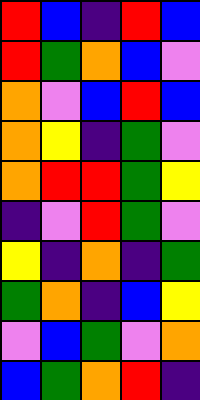[["red", "blue", "indigo", "red", "blue"], ["red", "green", "orange", "blue", "violet"], ["orange", "violet", "blue", "red", "blue"], ["orange", "yellow", "indigo", "green", "violet"], ["orange", "red", "red", "green", "yellow"], ["indigo", "violet", "red", "green", "violet"], ["yellow", "indigo", "orange", "indigo", "green"], ["green", "orange", "indigo", "blue", "yellow"], ["violet", "blue", "green", "violet", "orange"], ["blue", "green", "orange", "red", "indigo"]]